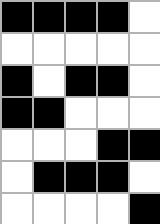[["black", "black", "black", "black", "white"], ["white", "white", "white", "white", "white"], ["black", "white", "black", "black", "white"], ["black", "black", "white", "white", "white"], ["white", "white", "white", "black", "black"], ["white", "black", "black", "black", "white"], ["white", "white", "white", "white", "black"]]